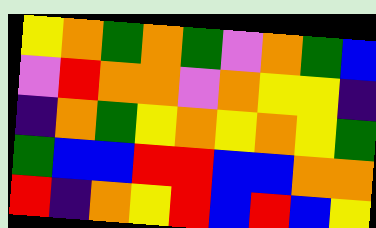[["yellow", "orange", "green", "orange", "green", "violet", "orange", "green", "blue"], ["violet", "red", "orange", "orange", "violet", "orange", "yellow", "yellow", "indigo"], ["indigo", "orange", "green", "yellow", "orange", "yellow", "orange", "yellow", "green"], ["green", "blue", "blue", "red", "red", "blue", "blue", "orange", "orange"], ["red", "indigo", "orange", "yellow", "red", "blue", "red", "blue", "yellow"]]